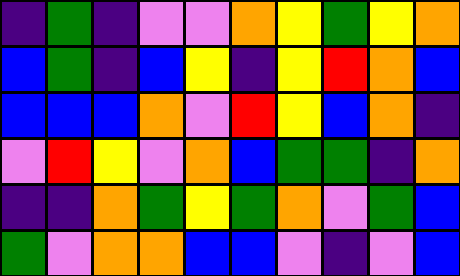[["indigo", "green", "indigo", "violet", "violet", "orange", "yellow", "green", "yellow", "orange"], ["blue", "green", "indigo", "blue", "yellow", "indigo", "yellow", "red", "orange", "blue"], ["blue", "blue", "blue", "orange", "violet", "red", "yellow", "blue", "orange", "indigo"], ["violet", "red", "yellow", "violet", "orange", "blue", "green", "green", "indigo", "orange"], ["indigo", "indigo", "orange", "green", "yellow", "green", "orange", "violet", "green", "blue"], ["green", "violet", "orange", "orange", "blue", "blue", "violet", "indigo", "violet", "blue"]]